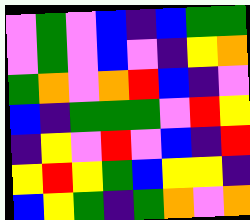[["violet", "green", "violet", "blue", "indigo", "blue", "green", "green"], ["violet", "green", "violet", "blue", "violet", "indigo", "yellow", "orange"], ["green", "orange", "violet", "orange", "red", "blue", "indigo", "violet"], ["blue", "indigo", "green", "green", "green", "violet", "red", "yellow"], ["indigo", "yellow", "violet", "red", "violet", "blue", "indigo", "red"], ["yellow", "red", "yellow", "green", "blue", "yellow", "yellow", "indigo"], ["blue", "yellow", "green", "indigo", "green", "orange", "violet", "orange"]]